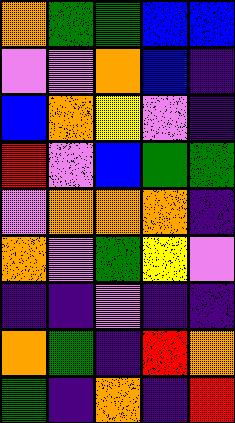[["orange", "green", "green", "blue", "blue"], ["violet", "violet", "orange", "blue", "indigo"], ["blue", "orange", "yellow", "violet", "indigo"], ["red", "violet", "blue", "green", "green"], ["violet", "orange", "orange", "orange", "indigo"], ["orange", "violet", "green", "yellow", "violet"], ["indigo", "indigo", "violet", "indigo", "indigo"], ["orange", "green", "indigo", "red", "orange"], ["green", "indigo", "orange", "indigo", "red"]]